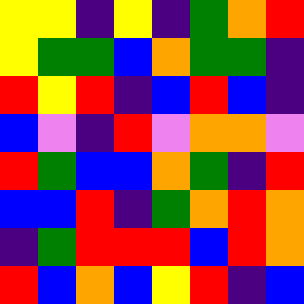[["yellow", "yellow", "indigo", "yellow", "indigo", "green", "orange", "red"], ["yellow", "green", "green", "blue", "orange", "green", "green", "indigo"], ["red", "yellow", "red", "indigo", "blue", "red", "blue", "indigo"], ["blue", "violet", "indigo", "red", "violet", "orange", "orange", "violet"], ["red", "green", "blue", "blue", "orange", "green", "indigo", "red"], ["blue", "blue", "red", "indigo", "green", "orange", "red", "orange"], ["indigo", "green", "red", "red", "red", "blue", "red", "orange"], ["red", "blue", "orange", "blue", "yellow", "red", "indigo", "blue"]]